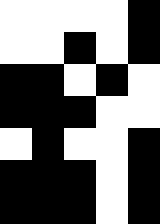[["white", "white", "white", "white", "black"], ["white", "white", "black", "white", "black"], ["black", "black", "white", "black", "white"], ["black", "black", "black", "white", "white"], ["white", "black", "white", "white", "black"], ["black", "black", "black", "white", "black"], ["black", "black", "black", "white", "black"]]